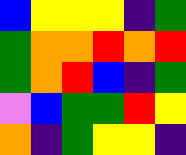[["blue", "yellow", "yellow", "yellow", "indigo", "green"], ["green", "orange", "orange", "red", "orange", "red"], ["green", "orange", "red", "blue", "indigo", "green"], ["violet", "blue", "green", "green", "red", "yellow"], ["orange", "indigo", "green", "yellow", "yellow", "indigo"]]